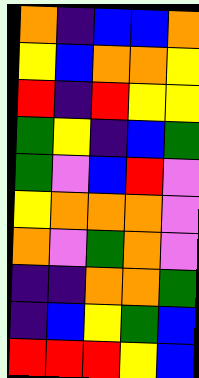[["orange", "indigo", "blue", "blue", "orange"], ["yellow", "blue", "orange", "orange", "yellow"], ["red", "indigo", "red", "yellow", "yellow"], ["green", "yellow", "indigo", "blue", "green"], ["green", "violet", "blue", "red", "violet"], ["yellow", "orange", "orange", "orange", "violet"], ["orange", "violet", "green", "orange", "violet"], ["indigo", "indigo", "orange", "orange", "green"], ["indigo", "blue", "yellow", "green", "blue"], ["red", "red", "red", "yellow", "blue"]]